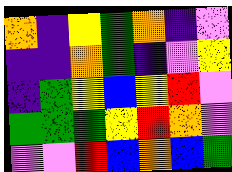[["orange", "indigo", "yellow", "green", "orange", "indigo", "violet"], ["indigo", "indigo", "orange", "green", "indigo", "violet", "yellow"], ["indigo", "green", "yellow", "blue", "yellow", "red", "violet"], ["green", "green", "green", "yellow", "red", "orange", "violet"], ["violet", "violet", "red", "blue", "orange", "blue", "green"]]